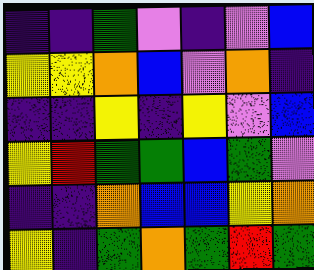[["indigo", "indigo", "green", "violet", "indigo", "violet", "blue"], ["yellow", "yellow", "orange", "blue", "violet", "orange", "indigo"], ["indigo", "indigo", "yellow", "indigo", "yellow", "violet", "blue"], ["yellow", "red", "green", "green", "blue", "green", "violet"], ["indigo", "indigo", "orange", "blue", "blue", "yellow", "orange"], ["yellow", "indigo", "green", "orange", "green", "red", "green"]]